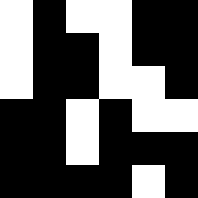[["white", "black", "white", "white", "black", "black"], ["white", "black", "black", "white", "black", "black"], ["white", "black", "black", "white", "white", "black"], ["black", "black", "white", "black", "white", "white"], ["black", "black", "white", "black", "black", "black"], ["black", "black", "black", "black", "white", "black"]]